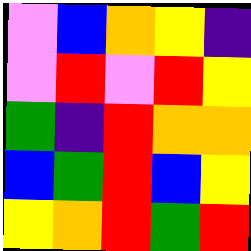[["violet", "blue", "orange", "yellow", "indigo"], ["violet", "red", "violet", "red", "yellow"], ["green", "indigo", "red", "orange", "orange"], ["blue", "green", "red", "blue", "yellow"], ["yellow", "orange", "red", "green", "red"]]